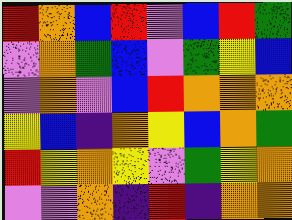[["red", "orange", "blue", "red", "violet", "blue", "red", "green"], ["violet", "orange", "green", "blue", "violet", "green", "yellow", "blue"], ["violet", "orange", "violet", "blue", "red", "orange", "orange", "orange"], ["yellow", "blue", "indigo", "orange", "yellow", "blue", "orange", "green"], ["red", "yellow", "orange", "yellow", "violet", "green", "yellow", "orange"], ["violet", "violet", "orange", "indigo", "red", "indigo", "orange", "orange"]]